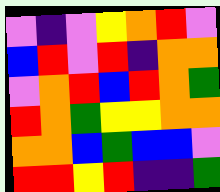[["violet", "indigo", "violet", "yellow", "orange", "red", "violet"], ["blue", "red", "violet", "red", "indigo", "orange", "orange"], ["violet", "orange", "red", "blue", "red", "orange", "green"], ["red", "orange", "green", "yellow", "yellow", "orange", "orange"], ["orange", "orange", "blue", "green", "blue", "blue", "violet"], ["red", "red", "yellow", "red", "indigo", "indigo", "green"]]